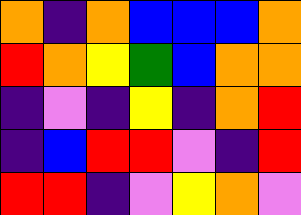[["orange", "indigo", "orange", "blue", "blue", "blue", "orange"], ["red", "orange", "yellow", "green", "blue", "orange", "orange"], ["indigo", "violet", "indigo", "yellow", "indigo", "orange", "red"], ["indigo", "blue", "red", "red", "violet", "indigo", "red"], ["red", "red", "indigo", "violet", "yellow", "orange", "violet"]]